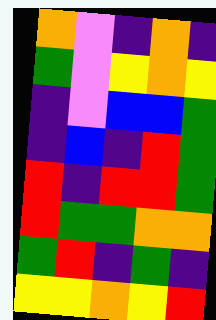[["orange", "violet", "indigo", "orange", "indigo"], ["green", "violet", "yellow", "orange", "yellow"], ["indigo", "violet", "blue", "blue", "green"], ["indigo", "blue", "indigo", "red", "green"], ["red", "indigo", "red", "red", "green"], ["red", "green", "green", "orange", "orange"], ["green", "red", "indigo", "green", "indigo"], ["yellow", "yellow", "orange", "yellow", "red"]]